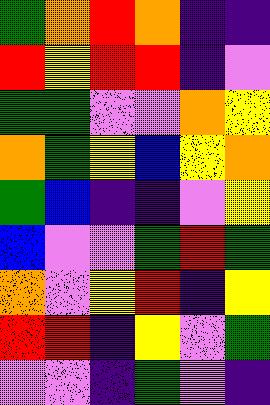[["green", "orange", "red", "orange", "indigo", "indigo"], ["red", "yellow", "red", "red", "indigo", "violet"], ["green", "green", "violet", "violet", "orange", "yellow"], ["orange", "green", "yellow", "blue", "yellow", "orange"], ["green", "blue", "indigo", "indigo", "violet", "yellow"], ["blue", "violet", "violet", "green", "red", "green"], ["orange", "violet", "yellow", "red", "indigo", "yellow"], ["red", "red", "indigo", "yellow", "violet", "green"], ["violet", "violet", "indigo", "green", "violet", "indigo"]]